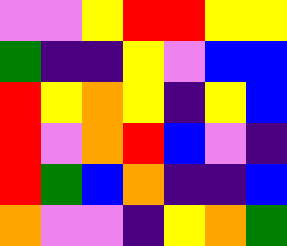[["violet", "violet", "yellow", "red", "red", "yellow", "yellow"], ["green", "indigo", "indigo", "yellow", "violet", "blue", "blue"], ["red", "yellow", "orange", "yellow", "indigo", "yellow", "blue"], ["red", "violet", "orange", "red", "blue", "violet", "indigo"], ["red", "green", "blue", "orange", "indigo", "indigo", "blue"], ["orange", "violet", "violet", "indigo", "yellow", "orange", "green"]]